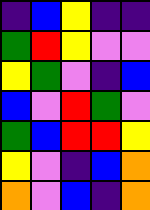[["indigo", "blue", "yellow", "indigo", "indigo"], ["green", "red", "yellow", "violet", "violet"], ["yellow", "green", "violet", "indigo", "blue"], ["blue", "violet", "red", "green", "violet"], ["green", "blue", "red", "red", "yellow"], ["yellow", "violet", "indigo", "blue", "orange"], ["orange", "violet", "blue", "indigo", "orange"]]